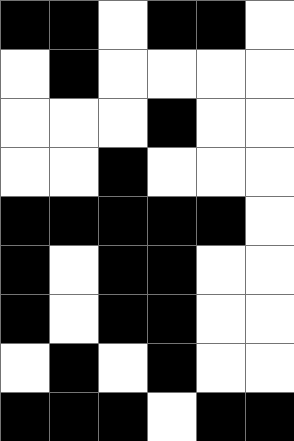[["black", "black", "white", "black", "black", "white"], ["white", "black", "white", "white", "white", "white"], ["white", "white", "white", "black", "white", "white"], ["white", "white", "black", "white", "white", "white"], ["black", "black", "black", "black", "black", "white"], ["black", "white", "black", "black", "white", "white"], ["black", "white", "black", "black", "white", "white"], ["white", "black", "white", "black", "white", "white"], ["black", "black", "black", "white", "black", "black"]]